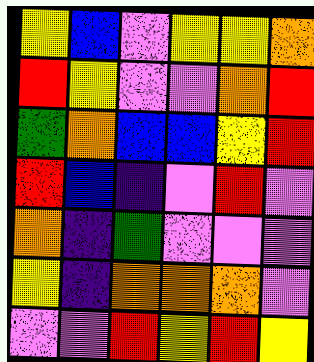[["yellow", "blue", "violet", "yellow", "yellow", "orange"], ["red", "yellow", "violet", "violet", "orange", "red"], ["green", "orange", "blue", "blue", "yellow", "red"], ["red", "blue", "indigo", "violet", "red", "violet"], ["orange", "indigo", "green", "violet", "violet", "violet"], ["yellow", "indigo", "orange", "orange", "orange", "violet"], ["violet", "violet", "red", "yellow", "red", "yellow"]]